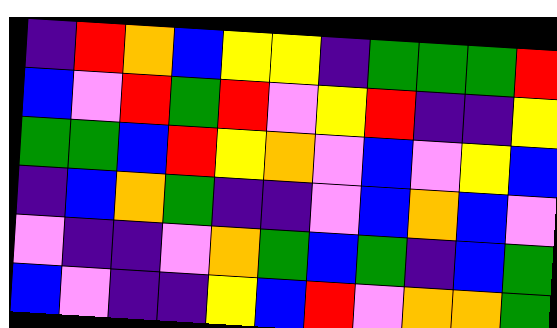[["indigo", "red", "orange", "blue", "yellow", "yellow", "indigo", "green", "green", "green", "red"], ["blue", "violet", "red", "green", "red", "violet", "yellow", "red", "indigo", "indigo", "yellow"], ["green", "green", "blue", "red", "yellow", "orange", "violet", "blue", "violet", "yellow", "blue"], ["indigo", "blue", "orange", "green", "indigo", "indigo", "violet", "blue", "orange", "blue", "violet"], ["violet", "indigo", "indigo", "violet", "orange", "green", "blue", "green", "indigo", "blue", "green"], ["blue", "violet", "indigo", "indigo", "yellow", "blue", "red", "violet", "orange", "orange", "green"]]